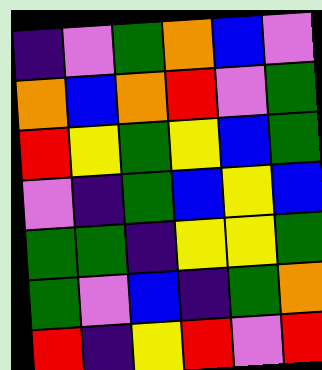[["indigo", "violet", "green", "orange", "blue", "violet"], ["orange", "blue", "orange", "red", "violet", "green"], ["red", "yellow", "green", "yellow", "blue", "green"], ["violet", "indigo", "green", "blue", "yellow", "blue"], ["green", "green", "indigo", "yellow", "yellow", "green"], ["green", "violet", "blue", "indigo", "green", "orange"], ["red", "indigo", "yellow", "red", "violet", "red"]]